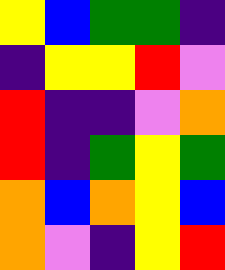[["yellow", "blue", "green", "green", "indigo"], ["indigo", "yellow", "yellow", "red", "violet"], ["red", "indigo", "indigo", "violet", "orange"], ["red", "indigo", "green", "yellow", "green"], ["orange", "blue", "orange", "yellow", "blue"], ["orange", "violet", "indigo", "yellow", "red"]]